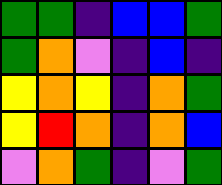[["green", "green", "indigo", "blue", "blue", "green"], ["green", "orange", "violet", "indigo", "blue", "indigo"], ["yellow", "orange", "yellow", "indigo", "orange", "green"], ["yellow", "red", "orange", "indigo", "orange", "blue"], ["violet", "orange", "green", "indigo", "violet", "green"]]